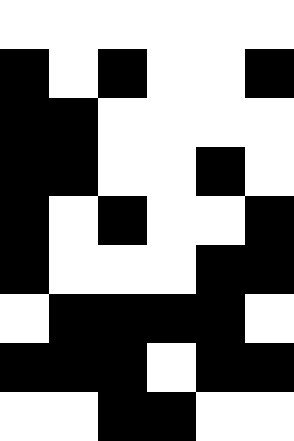[["white", "white", "white", "white", "white", "white"], ["black", "white", "black", "white", "white", "black"], ["black", "black", "white", "white", "white", "white"], ["black", "black", "white", "white", "black", "white"], ["black", "white", "black", "white", "white", "black"], ["black", "white", "white", "white", "black", "black"], ["white", "black", "black", "black", "black", "white"], ["black", "black", "black", "white", "black", "black"], ["white", "white", "black", "black", "white", "white"]]